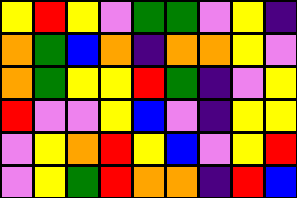[["yellow", "red", "yellow", "violet", "green", "green", "violet", "yellow", "indigo"], ["orange", "green", "blue", "orange", "indigo", "orange", "orange", "yellow", "violet"], ["orange", "green", "yellow", "yellow", "red", "green", "indigo", "violet", "yellow"], ["red", "violet", "violet", "yellow", "blue", "violet", "indigo", "yellow", "yellow"], ["violet", "yellow", "orange", "red", "yellow", "blue", "violet", "yellow", "red"], ["violet", "yellow", "green", "red", "orange", "orange", "indigo", "red", "blue"]]